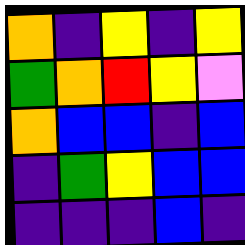[["orange", "indigo", "yellow", "indigo", "yellow"], ["green", "orange", "red", "yellow", "violet"], ["orange", "blue", "blue", "indigo", "blue"], ["indigo", "green", "yellow", "blue", "blue"], ["indigo", "indigo", "indigo", "blue", "indigo"]]